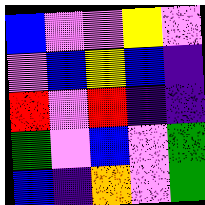[["blue", "violet", "violet", "yellow", "violet"], ["violet", "blue", "yellow", "blue", "indigo"], ["red", "violet", "red", "indigo", "indigo"], ["green", "violet", "blue", "violet", "green"], ["blue", "indigo", "orange", "violet", "green"]]